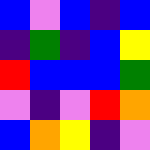[["blue", "violet", "blue", "indigo", "blue"], ["indigo", "green", "indigo", "blue", "yellow"], ["red", "blue", "blue", "blue", "green"], ["violet", "indigo", "violet", "red", "orange"], ["blue", "orange", "yellow", "indigo", "violet"]]